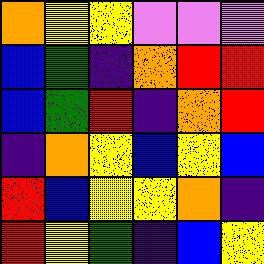[["orange", "yellow", "yellow", "violet", "violet", "violet"], ["blue", "green", "indigo", "orange", "red", "red"], ["blue", "green", "red", "indigo", "orange", "red"], ["indigo", "orange", "yellow", "blue", "yellow", "blue"], ["red", "blue", "yellow", "yellow", "orange", "indigo"], ["red", "yellow", "green", "indigo", "blue", "yellow"]]